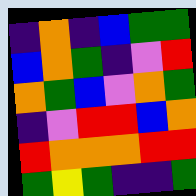[["indigo", "orange", "indigo", "blue", "green", "green"], ["blue", "orange", "green", "indigo", "violet", "red"], ["orange", "green", "blue", "violet", "orange", "green"], ["indigo", "violet", "red", "red", "blue", "orange"], ["red", "orange", "orange", "orange", "red", "red"], ["green", "yellow", "green", "indigo", "indigo", "green"]]